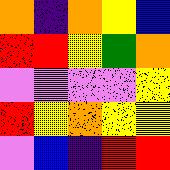[["orange", "indigo", "orange", "yellow", "blue"], ["red", "red", "yellow", "green", "orange"], ["violet", "violet", "violet", "violet", "yellow"], ["red", "yellow", "orange", "yellow", "yellow"], ["violet", "blue", "indigo", "red", "red"]]